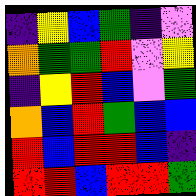[["indigo", "yellow", "blue", "green", "indigo", "violet"], ["orange", "green", "green", "red", "violet", "yellow"], ["indigo", "yellow", "red", "blue", "violet", "green"], ["orange", "blue", "red", "green", "blue", "blue"], ["red", "blue", "red", "red", "blue", "indigo"], ["red", "red", "blue", "red", "red", "green"]]